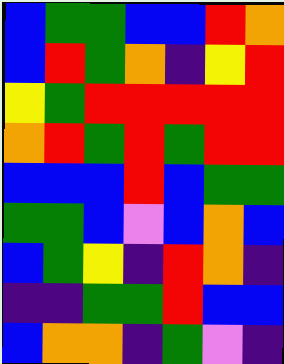[["blue", "green", "green", "blue", "blue", "red", "orange"], ["blue", "red", "green", "orange", "indigo", "yellow", "red"], ["yellow", "green", "red", "red", "red", "red", "red"], ["orange", "red", "green", "red", "green", "red", "red"], ["blue", "blue", "blue", "red", "blue", "green", "green"], ["green", "green", "blue", "violet", "blue", "orange", "blue"], ["blue", "green", "yellow", "indigo", "red", "orange", "indigo"], ["indigo", "indigo", "green", "green", "red", "blue", "blue"], ["blue", "orange", "orange", "indigo", "green", "violet", "indigo"]]